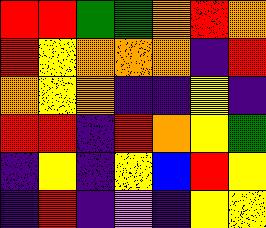[["red", "red", "green", "green", "orange", "red", "orange"], ["red", "yellow", "orange", "orange", "orange", "indigo", "red"], ["orange", "yellow", "orange", "indigo", "indigo", "yellow", "indigo"], ["red", "red", "indigo", "red", "orange", "yellow", "green"], ["indigo", "yellow", "indigo", "yellow", "blue", "red", "yellow"], ["indigo", "red", "indigo", "violet", "indigo", "yellow", "yellow"]]